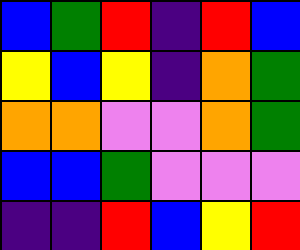[["blue", "green", "red", "indigo", "red", "blue"], ["yellow", "blue", "yellow", "indigo", "orange", "green"], ["orange", "orange", "violet", "violet", "orange", "green"], ["blue", "blue", "green", "violet", "violet", "violet"], ["indigo", "indigo", "red", "blue", "yellow", "red"]]